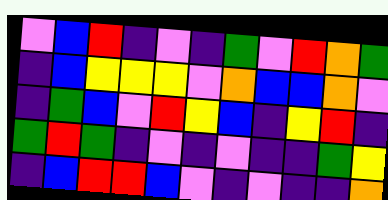[["violet", "blue", "red", "indigo", "violet", "indigo", "green", "violet", "red", "orange", "green"], ["indigo", "blue", "yellow", "yellow", "yellow", "violet", "orange", "blue", "blue", "orange", "violet"], ["indigo", "green", "blue", "violet", "red", "yellow", "blue", "indigo", "yellow", "red", "indigo"], ["green", "red", "green", "indigo", "violet", "indigo", "violet", "indigo", "indigo", "green", "yellow"], ["indigo", "blue", "red", "red", "blue", "violet", "indigo", "violet", "indigo", "indigo", "orange"]]